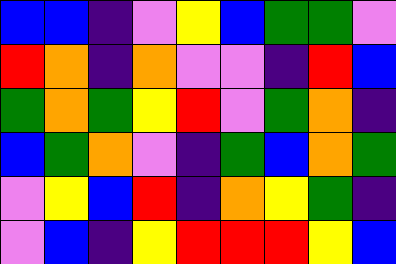[["blue", "blue", "indigo", "violet", "yellow", "blue", "green", "green", "violet"], ["red", "orange", "indigo", "orange", "violet", "violet", "indigo", "red", "blue"], ["green", "orange", "green", "yellow", "red", "violet", "green", "orange", "indigo"], ["blue", "green", "orange", "violet", "indigo", "green", "blue", "orange", "green"], ["violet", "yellow", "blue", "red", "indigo", "orange", "yellow", "green", "indigo"], ["violet", "blue", "indigo", "yellow", "red", "red", "red", "yellow", "blue"]]